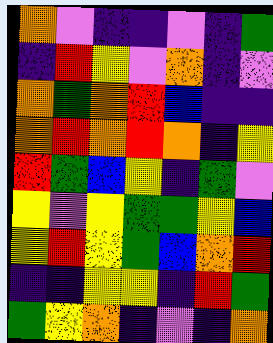[["orange", "violet", "indigo", "indigo", "violet", "indigo", "green"], ["indigo", "red", "yellow", "violet", "orange", "indigo", "violet"], ["orange", "green", "orange", "red", "blue", "indigo", "indigo"], ["orange", "red", "orange", "red", "orange", "indigo", "yellow"], ["red", "green", "blue", "yellow", "indigo", "green", "violet"], ["yellow", "violet", "yellow", "green", "green", "yellow", "blue"], ["yellow", "red", "yellow", "green", "blue", "orange", "red"], ["indigo", "indigo", "yellow", "yellow", "indigo", "red", "green"], ["green", "yellow", "orange", "indigo", "violet", "indigo", "orange"]]